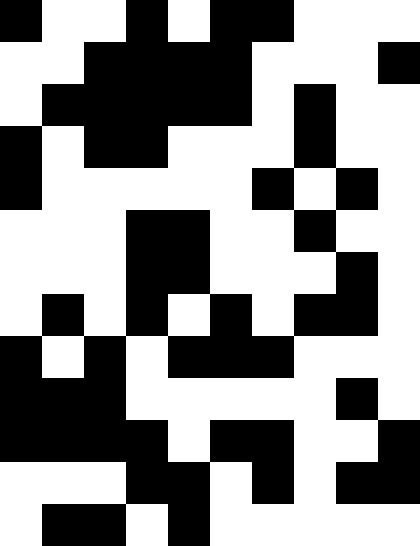[["black", "white", "white", "black", "white", "black", "black", "white", "white", "white"], ["white", "white", "black", "black", "black", "black", "white", "white", "white", "black"], ["white", "black", "black", "black", "black", "black", "white", "black", "white", "white"], ["black", "white", "black", "black", "white", "white", "white", "black", "white", "white"], ["black", "white", "white", "white", "white", "white", "black", "white", "black", "white"], ["white", "white", "white", "black", "black", "white", "white", "black", "white", "white"], ["white", "white", "white", "black", "black", "white", "white", "white", "black", "white"], ["white", "black", "white", "black", "white", "black", "white", "black", "black", "white"], ["black", "white", "black", "white", "black", "black", "black", "white", "white", "white"], ["black", "black", "black", "white", "white", "white", "white", "white", "black", "white"], ["black", "black", "black", "black", "white", "black", "black", "white", "white", "black"], ["white", "white", "white", "black", "black", "white", "black", "white", "black", "black"], ["white", "black", "black", "white", "black", "white", "white", "white", "white", "white"]]